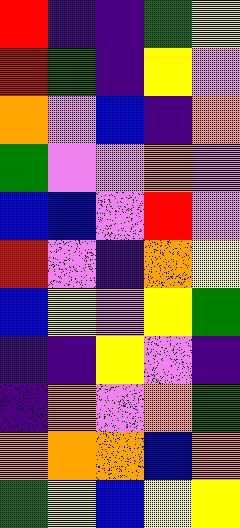[["red", "indigo", "indigo", "green", "yellow"], ["red", "green", "indigo", "yellow", "violet"], ["orange", "violet", "blue", "indigo", "orange"], ["green", "violet", "violet", "orange", "violet"], ["blue", "blue", "violet", "red", "violet"], ["red", "violet", "indigo", "orange", "yellow"], ["blue", "yellow", "violet", "yellow", "green"], ["indigo", "indigo", "yellow", "violet", "indigo"], ["indigo", "orange", "violet", "orange", "green"], ["orange", "orange", "orange", "blue", "orange"], ["green", "yellow", "blue", "yellow", "yellow"]]